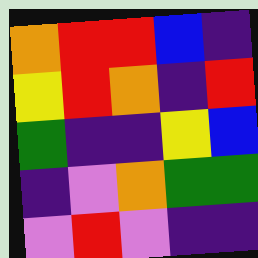[["orange", "red", "red", "blue", "indigo"], ["yellow", "red", "orange", "indigo", "red"], ["green", "indigo", "indigo", "yellow", "blue"], ["indigo", "violet", "orange", "green", "green"], ["violet", "red", "violet", "indigo", "indigo"]]